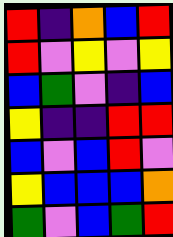[["red", "indigo", "orange", "blue", "red"], ["red", "violet", "yellow", "violet", "yellow"], ["blue", "green", "violet", "indigo", "blue"], ["yellow", "indigo", "indigo", "red", "red"], ["blue", "violet", "blue", "red", "violet"], ["yellow", "blue", "blue", "blue", "orange"], ["green", "violet", "blue", "green", "red"]]